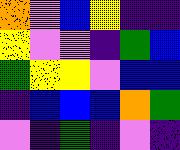[["orange", "violet", "blue", "yellow", "indigo", "indigo"], ["yellow", "violet", "violet", "indigo", "green", "blue"], ["green", "yellow", "yellow", "violet", "blue", "blue"], ["indigo", "blue", "blue", "blue", "orange", "green"], ["violet", "indigo", "green", "indigo", "violet", "indigo"]]